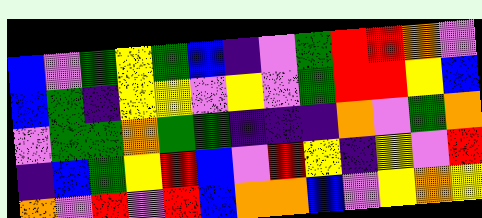[["blue", "violet", "green", "yellow", "green", "blue", "indigo", "violet", "green", "red", "red", "orange", "violet"], ["blue", "green", "indigo", "yellow", "yellow", "violet", "yellow", "violet", "green", "red", "red", "yellow", "blue"], ["violet", "green", "green", "orange", "green", "green", "indigo", "indigo", "indigo", "orange", "violet", "green", "orange"], ["indigo", "blue", "green", "yellow", "red", "blue", "violet", "red", "yellow", "indigo", "yellow", "violet", "red"], ["orange", "violet", "red", "violet", "red", "blue", "orange", "orange", "blue", "violet", "yellow", "orange", "yellow"]]